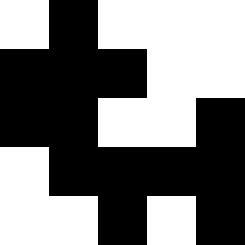[["white", "black", "white", "white", "white"], ["black", "black", "black", "white", "white"], ["black", "black", "white", "white", "black"], ["white", "black", "black", "black", "black"], ["white", "white", "black", "white", "black"]]